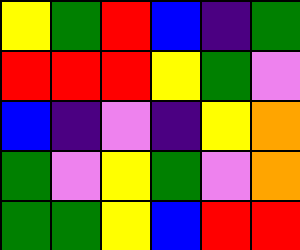[["yellow", "green", "red", "blue", "indigo", "green"], ["red", "red", "red", "yellow", "green", "violet"], ["blue", "indigo", "violet", "indigo", "yellow", "orange"], ["green", "violet", "yellow", "green", "violet", "orange"], ["green", "green", "yellow", "blue", "red", "red"]]